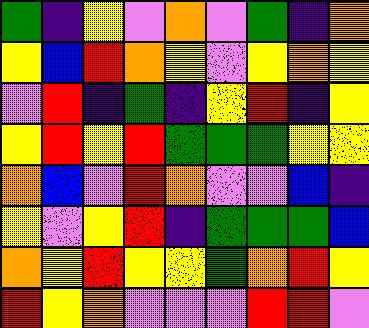[["green", "indigo", "yellow", "violet", "orange", "violet", "green", "indigo", "orange"], ["yellow", "blue", "red", "orange", "yellow", "violet", "yellow", "orange", "yellow"], ["violet", "red", "indigo", "green", "indigo", "yellow", "red", "indigo", "yellow"], ["yellow", "red", "yellow", "red", "green", "green", "green", "yellow", "yellow"], ["orange", "blue", "violet", "red", "orange", "violet", "violet", "blue", "indigo"], ["yellow", "violet", "yellow", "red", "indigo", "green", "green", "green", "blue"], ["orange", "yellow", "red", "yellow", "yellow", "green", "orange", "red", "yellow"], ["red", "yellow", "orange", "violet", "violet", "violet", "red", "red", "violet"]]